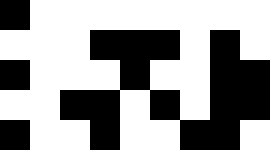[["black", "white", "white", "white", "white", "white", "white", "white", "white"], ["white", "white", "white", "black", "black", "black", "white", "black", "white"], ["black", "white", "white", "white", "black", "white", "white", "black", "black"], ["white", "white", "black", "black", "white", "black", "white", "black", "black"], ["black", "white", "white", "black", "white", "white", "black", "black", "white"]]